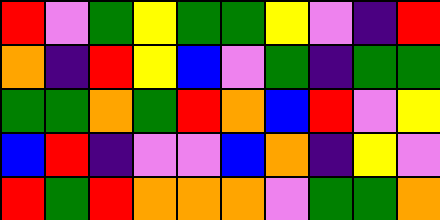[["red", "violet", "green", "yellow", "green", "green", "yellow", "violet", "indigo", "red"], ["orange", "indigo", "red", "yellow", "blue", "violet", "green", "indigo", "green", "green"], ["green", "green", "orange", "green", "red", "orange", "blue", "red", "violet", "yellow"], ["blue", "red", "indigo", "violet", "violet", "blue", "orange", "indigo", "yellow", "violet"], ["red", "green", "red", "orange", "orange", "orange", "violet", "green", "green", "orange"]]